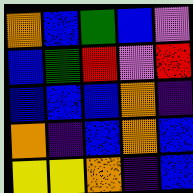[["orange", "blue", "green", "blue", "violet"], ["blue", "green", "red", "violet", "red"], ["blue", "blue", "blue", "orange", "indigo"], ["orange", "indigo", "blue", "orange", "blue"], ["yellow", "yellow", "orange", "indigo", "blue"]]